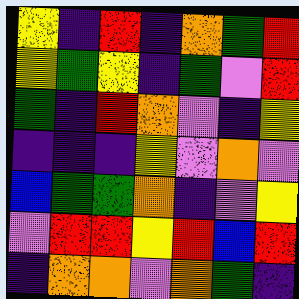[["yellow", "indigo", "red", "indigo", "orange", "green", "red"], ["yellow", "green", "yellow", "indigo", "green", "violet", "red"], ["green", "indigo", "red", "orange", "violet", "indigo", "yellow"], ["indigo", "indigo", "indigo", "yellow", "violet", "orange", "violet"], ["blue", "green", "green", "orange", "indigo", "violet", "yellow"], ["violet", "red", "red", "yellow", "red", "blue", "red"], ["indigo", "orange", "orange", "violet", "orange", "green", "indigo"]]